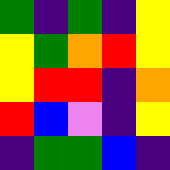[["green", "indigo", "green", "indigo", "yellow"], ["yellow", "green", "orange", "red", "yellow"], ["yellow", "red", "red", "indigo", "orange"], ["red", "blue", "violet", "indigo", "yellow"], ["indigo", "green", "green", "blue", "indigo"]]